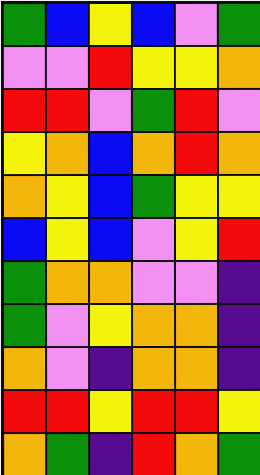[["green", "blue", "yellow", "blue", "violet", "green"], ["violet", "violet", "red", "yellow", "yellow", "orange"], ["red", "red", "violet", "green", "red", "violet"], ["yellow", "orange", "blue", "orange", "red", "orange"], ["orange", "yellow", "blue", "green", "yellow", "yellow"], ["blue", "yellow", "blue", "violet", "yellow", "red"], ["green", "orange", "orange", "violet", "violet", "indigo"], ["green", "violet", "yellow", "orange", "orange", "indigo"], ["orange", "violet", "indigo", "orange", "orange", "indigo"], ["red", "red", "yellow", "red", "red", "yellow"], ["orange", "green", "indigo", "red", "orange", "green"]]